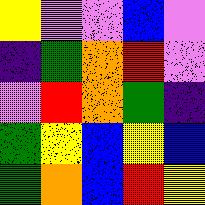[["yellow", "violet", "violet", "blue", "violet"], ["indigo", "green", "orange", "red", "violet"], ["violet", "red", "orange", "green", "indigo"], ["green", "yellow", "blue", "yellow", "blue"], ["green", "orange", "blue", "red", "yellow"]]